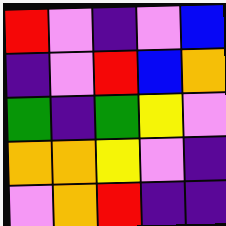[["red", "violet", "indigo", "violet", "blue"], ["indigo", "violet", "red", "blue", "orange"], ["green", "indigo", "green", "yellow", "violet"], ["orange", "orange", "yellow", "violet", "indigo"], ["violet", "orange", "red", "indigo", "indigo"]]